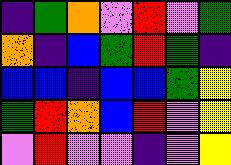[["indigo", "green", "orange", "violet", "red", "violet", "green"], ["orange", "indigo", "blue", "green", "red", "green", "indigo"], ["blue", "blue", "indigo", "blue", "blue", "green", "yellow"], ["green", "red", "orange", "blue", "red", "violet", "yellow"], ["violet", "red", "violet", "violet", "indigo", "violet", "yellow"]]